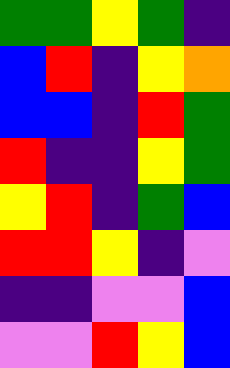[["green", "green", "yellow", "green", "indigo"], ["blue", "red", "indigo", "yellow", "orange"], ["blue", "blue", "indigo", "red", "green"], ["red", "indigo", "indigo", "yellow", "green"], ["yellow", "red", "indigo", "green", "blue"], ["red", "red", "yellow", "indigo", "violet"], ["indigo", "indigo", "violet", "violet", "blue"], ["violet", "violet", "red", "yellow", "blue"]]